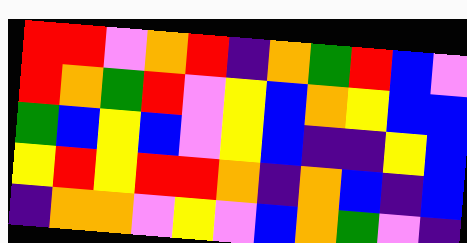[["red", "red", "violet", "orange", "red", "indigo", "orange", "green", "red", "blue", "violet"], ["red", "orange", "green", "red", "violet", "yellow", "blue", "orange", "yellow", "blue", "blue"], ["green", "blue", "yellow", "blue", "violet", "yellow", "blue", "indigo", "indigo", "yellow", "blue"], ["yellow", "red", "yellow", "red", "red", "orange", "indigo", "orange", "blue", "indigo", "blue"], ["indigo", "orange", "orange", "violet", "yellow", "violet", "blue", "orange", "green", "violet", "indigo"]]